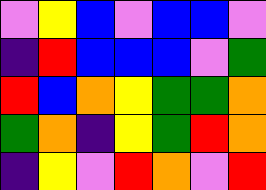[["violet", "yellow", "blue", "violet", "blue", "blue", "violet"], ["indigo", "red", "blue", "blue", "blue", "violet", "green"], ["red", "blue", "orange", "yellow", "green", "green", "orange"], ["green", "orange", "indigo", "yellow", "green", "red", "orange"], ["indigo", "yellow", "violet", "red", "orange", "violet", "red"]]